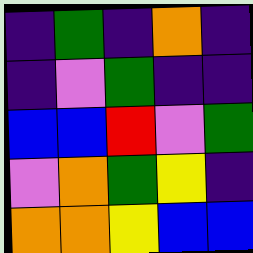[["indigo", "green", "indigo", "orange", "indigo"], ["indigo", "violet", "green", "indigo", "indigo"], ["blue", "blue", "red", "violet", "green"], ["violet", "orange", "green", "yellow", "indigo"], ["orange", "orange", "yellow", "blue", "blue"]]